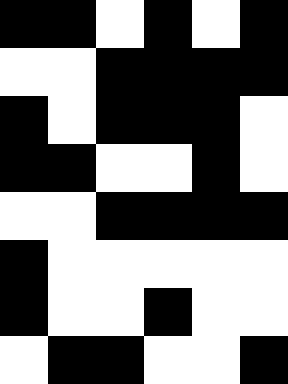[["black", "black", "white", "black", "white", "black"], ["white", "white", "black", "black", "black", "black"], ["black", "white", "black", "black", "black", "white"], ["black", "black", "white", "white", "black", "white"], ["white", "white", "black", "black", "black", "black"], ["black", "white", "white", "white", "white", "white"], ["black", "white", "white", "black", "white", "white"], ["white", "black", "black", "white", "white", "black"]]